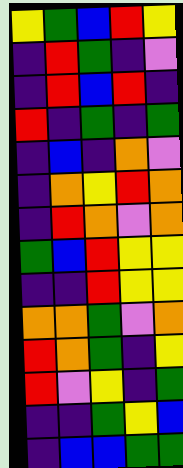[["yellow", "green", "blue", "red", "yellow"], ["indigo", "red", "green", "indigo", "violet"], ["indigo", "red", "blue", "red", "indigo"], ["red", "indigo", "green", "indigo", "green"], ["indigo", "blue", "indigo", "orange", "violet"], ["indigo", "orange", "yellow", "red", "orange"], ["indigo", "red", "orange", "violet", "orange"], ["green", "blue", "red", "yellow", "yellow"], ["indigo", "indigo", "red", "yellow", "yellow"], ["orange", "orange", "green", "violet", "orange"], ["red", "orange", "green", "indigo", "yellow"], ["red", "violet", "yellow", "indigo", "green"], ["indigo", "indigo", "green", "yellow", "blue"], ["indigo", "blue", "blue", "green", "green"]]